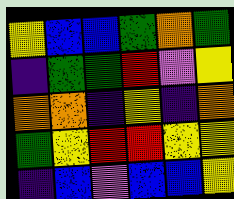[["yellow", "blue", "blue", "green", "orange", "green"], ["indigo", "green", "green", "red", "violet", "yellow"], ["orange", "orange", "indigo", "yellow", "indigo", "orange"], ["green", "yellow", "red", "red", "yellow", "yellow"], ["indigo", "blue", "violet", "blue", "blue", "yellow"]]